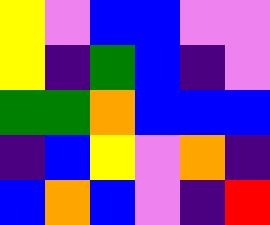[["yellow", "violet", "blue", "blue", "violet", "violet"], ["yellow", "indigo", "green", "blue", "indigo", "violet"], ["green", "green", "orange", "blue", "blue", "blue"], ["indigo", "blue", "yellow", "violet", "orange", "indigo"], ["blue", "orange", "blue", "violet", "indigo", "red"]]